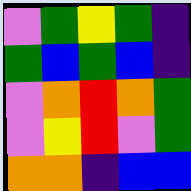[["violet", "green", "yellow", "green", "indigo"], ["green", "blue", "green", "blue", "indigo"], ["violet", "orange", "red", "orange", "green"], ["violet", "yellow", "red", "violet", "green"], ["orange", "orange", "indigo", "blue", "blue"]]